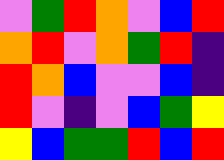[["violet", "green", "red", "orange", "violet", "blue", "red"], ["orange", "red", "violet", "orange", "green", "red", "indigo"], ["red", "orange", "blue", "violet", "violet", "blue", "indigo"], ["red", "violet", "indigo", "violet", "blue", "green", "yellow"], ["yellow", "blue", "green", "green", "red", "blue", "red"]]